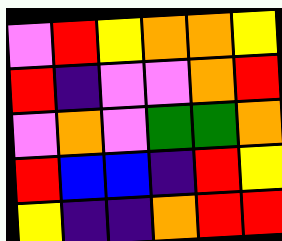[["violet", "red", "yellow", "orange", "orange", "yellow"], ["red", "indigo", "violet", "violet", "orange", "red"], ["violet", "orange", "violet", "green", "green", "orange"], ["red", "blue", "blue", "indigo", "red", "yellow"], ["yellow", "indigo", "indigo", "orange", "red", "red"]]